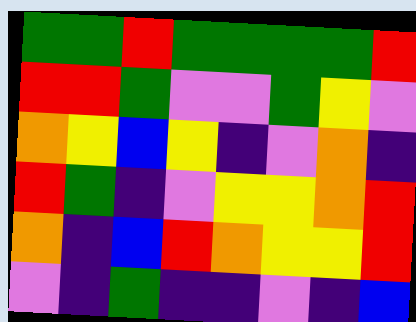[["green", "green", "red", "green", "green", "green", "green", "red"], ["red", "red", "green", "violet", "violet", "green", "yellow", "violet"], ["orange", "yellow", "blue", "yellow", "indigo", "violet", "orange", "indigo"], ["red", "green", "indigo", "violet", "yellow", "yellow", "orange", "red"], ["orange", "indigo", "blue", "red", "orange", "yellow", "yellow", "red"], ["violet", "indigo", "green", "indigo", "indigo", "violet", "indigo", "blue"]]